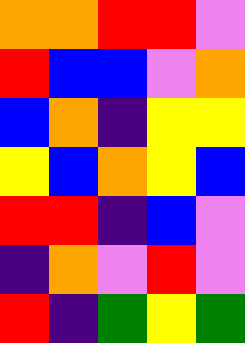[["orange", "orange", "red", "red", "violet"], ["red", "blue", "blue", "violet", "orange"], ["blue", "orange", "indigo", "yellow", "yellow"], ["yellow", "blue", "orange", "yellow", "blue"], ["red", "red", "indigo", "blue", "violet"], ["indigo", "orange", "violet", "red", "violet"], ["red", "indigo", "green", "yellow", "green"]]